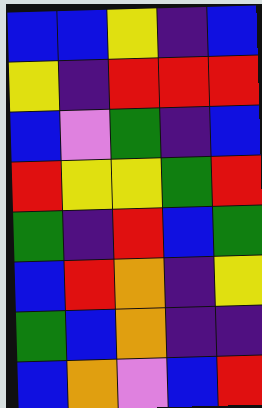[["blue", "blue", "yellow", "indigo", "blue"], ["yellow", "indigo", "red", "red", "red"], ["blue", "violet", "green", "indigo", "blue"], ["red", "yellow", "yellow", "green", "red"], ["green", "indigo", "red", "blue", "green"], ["blue", "red", "orange", "indigo", "yellow"], ["green", "blue", "orange", "indigo", "indigo"], ["blue", "orange", "violet", "blue", "red"]]